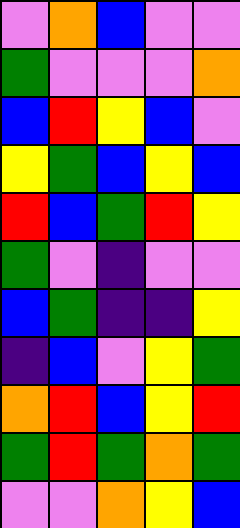[["violet", "orange", "blue", "violet", "violet"], ["green", "violet", "violet", "violet", "orange"], ["blue", "red", "yellow", "blue", "violet"], ["yellow", "green", "blue", "yellow", "blue"], ["red", "blue", "green", "red", "yellow"], ["green", "violet", "indigo", "violet", "violet"], ["blue", "green", "indigo", "indigo", "yellow"], ["indigo", "blue", "violet", "yellow", "green"], ["orange", "red", "blue", "yellow", "red"], ["green", "red", "green", "orange", "green"], ["violet", "violet", "orange", "yellow", "blue"]]